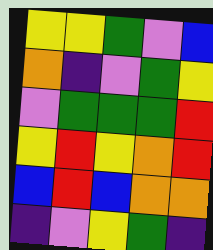[["yellow", "yellow", "green", "violet", "blue"], ["orange", "indigo", "violet", "green", "yellow"], ["violet", "green", "green", "green", "red"], ["yellow", "red", "yellow", "orange", "red"], ["blue", "red", "blue", "orange", "orange"], ["indigo", "violet", "yellow", "green", "indigo"]]